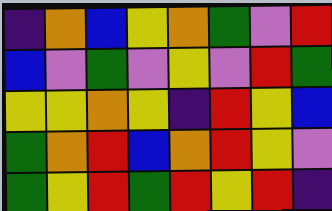[["indigo", "orange", "blue", "yellow", "orange", "green", "violet", "red"], ["blue", "violet", "green", "violet", "yellow", "violet", "red", "green"], ["yellow", "yellow", "orange", "yellow", "indigo", "red", "yellow", "blue"], ["green", "orange", "red", "blue", "orange", "red", "yellow", "violet"], ["green", "yellow", "red", "green", "red", "yellow", "red", "indigo"]]